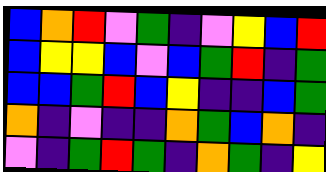[["blue", "orange", "red", "violet", "green", "indigo", "violet", "yellow", "blue", "red"], ["blue", "yellow", "yellow", "blue", "violet", "blue", "green", "red", "indigo", "green"], ["blue", "blue", "green", "red", "blue", "yellow", "indigo", "indigo", "blue", "green"], ["orange", "indigo", "violet", "indigo", "indigo", "orange", "green", "blue", "orange", "indigo"], ["violet", "indigo", "green", "red", "green", "indigo", "orange", "green", "indigo", "yellow"]]